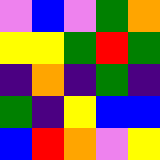[["violet", "blue", "violet", "green", "orange"], ["yellow", "yellow", "green", "red", "green"], ["indigo", "orange", "indigo", "green", "indigo"], ["green", "indigo", "yellow", "blue", "blue"], ["blue", "red", "orange", "violet", "yellow"]]